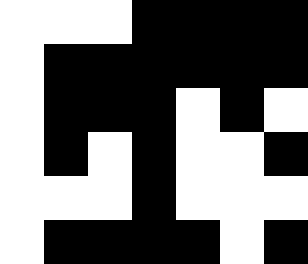[["white", "white", "white", "black", "black", "black", "black"], ["white", "black", "black", "black", "black", "black", "black"], ["white", "black", "black", "black", "white", "black", "white"], ["white", "black", "white", "black", "white", "white", "black"], ["white", "white", "white", "black", "white", "white", "white"], ["white", "black", "black", "black", "black", "white", "black"]]